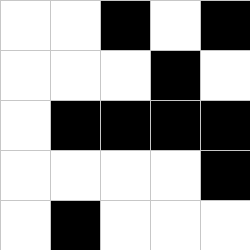[["white", "white", "black", "white", "black"], ["white", "white", "white", "black", "white"], ["white", "black", "black", "black", "black"], ["white", "white", "white", "white", "black"], ["white", "black", "white", "white", "white"]]